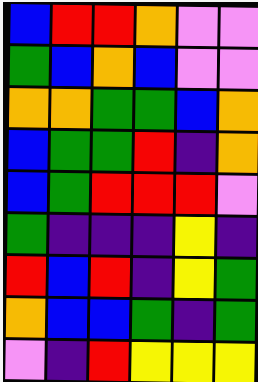[["blue", "red", "red", "orange", "violet", "violet"], ["green", "blue", "orange", "blue", "violet", "violet"], ["orange", "orange", "green", "green", "blue", "orange"], ["blue", "green", "green", "red", "indigo", "orange"], ["blue", "green", "red", "red", "red", "violet"], ["green", "indigo", "indigo", "indigo", "yellow", "indigo"], ["red", "blue", "red", "indigo", "yellow", "green"], ["orange", "blue", "blue", "green", "indigo", "green"], ["violet", "indigo", "red", "yellow", "yellow", "yellow"]]